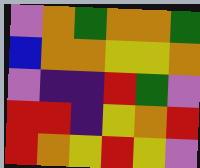[["violet", "orange", "green", "orange", "orange", "green"], ["blue", "orange", "orange", "yellow", "yellow", "orange"], ["violet", "indigo", "indigo", "red", "green", "violet"], ["red", "red", "indigo", "yellow", "orange", "red"], ["red", "orange", "yellow", "red", "yellow", "violet"]]